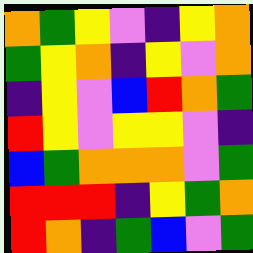[["orange", "green", "yellow", "violet", "indigo", "yellow", "orange"], ["green", "yellow", "orange", "indigo", "yellow", "violet", "orange"], ["indigo", "yellow", "violet", "blue", "red", "orange", "green"], ["red", "yellow", "violet", "yellow", "yellow", "violet", "indigo"], ["blue", "green", "orange", "orange", "orange", "violet", "green"], ["red", "red", "red", "indigo", "yellow", "green", "orange"], ["red", "orange", "indigo", "green", "blue", "violet", "green"]]